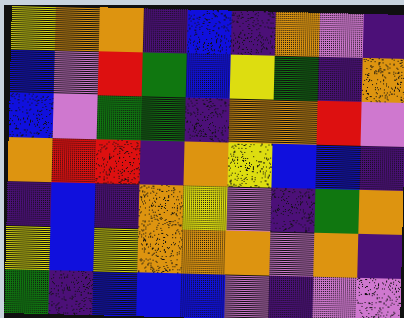[["yellow", "orange", "orange", "indigo", "blue", "indigo", "orange", "violet", "indigo"], ["blue", "violet", "red", "green", "blue", "yellow", "green", "indigo", "orange"], ["blue", "violet", "green", "green", "indigo", "orange", "orange", "red", "violet"], ["orange", "red", "red", "indigo", "orange", "yellow", "blue", "blue", "indigo"], ["indigo", "blue", "indigo", "orange", "yellow", "violet", "indigo", "green", "orange"], ["yellow", "blue", "yellow", "orange", "orange", "orange", "violet", "orange", "indigo"], ["green", "indigo", "blue", "blue", "blue", "violet", "indigo", "violet", "violet"]]